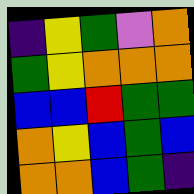[["indigo", "yellow", "green", "violet", "orange"], ["green", "yellow", "orange", "orange", "orange"], ["blue", "blue", "red", "green", "green"], ["orange", "yellow", "blue", "green", "blue"], ["orange", "orange", "blue", "green", "indigo"]]